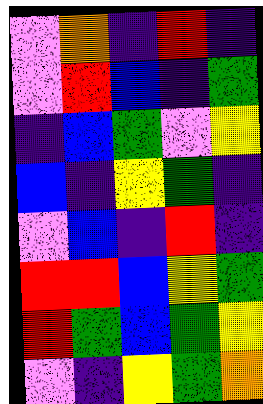[["violet", "orange", "indigo", "red", "indigo"], ["violet", "red", "blue", "indigo", "green"], ["indigo", "blue", "green", "violet", "yellow"], ["blue", "indigo", "yellow", "green", "indigo"], ["violet", "blue", "indigo", "red", "indigo"], ["red", "red", "blue", "yellow", "green"], ["red", "green", "blue", "green", "yellow"], ["violet", "indigo", "yellow", "green", "orange"]]